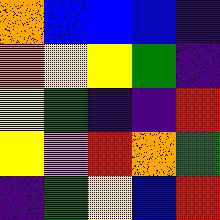[["orange", "blue", "blue", "blue", "indigo"], ["orange", "yellow", "yellow", "green", "indigo"], ["yellow", "green", "indigo", "indigo", "red"], ["yellow", "violet", "red", "orange", "green"], ["indigo", "green", "yellow", "blue", "red"]]